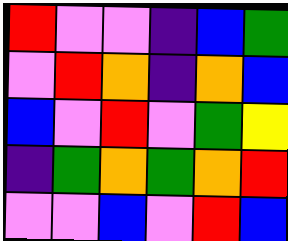[["red", "violet", "violet", "indigo", "blue", "green"], ["violet", "red", "orange", "indigo", "orange", "blue"], ["blue", "violet", "red", "violet", "green", "yellow"], ["indigo", "green", "orange", "green", "orange", "red"], ["violet", "violet", "blue", "violet", "red", "blue"]]